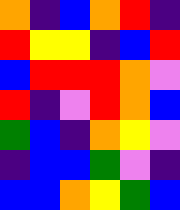[["orange", "indigo", "blue", "orange", "red", "indigo"], ["red", "yellow", "yellow", "indigo", "blue", "red"], ["blue", "red", "red", "red", "orange", "violet"], ["red", "indigo", "violet", "red", "orange", "blue"], ["green", "blue", "indigo", "orange", "yellow", "violet"], ["indigo", "blue", "blue", "green", "violet", "indigo"], ["blue", "blue", "orange", "yellow", "green", "blue"]]